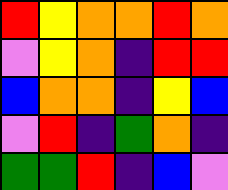[["red", "yellow", "orange", "orange", "red", "orange"], ["violet", "yellow", "orange", "indigo", "red", "red"], ["blue", "orange", "orange", "indigo", "yellow", "blue"], ["violet", "red", "indigo", "green", "orange", "indigo"], ["green", "green", "red", "indigo", "blue", "violet"]]